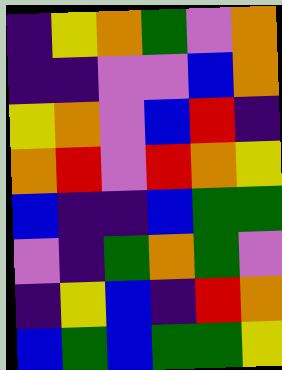[["indigo", "yellow", "orange", "green", "violet", "orange"], ["indigo", "indigo", "violet", "violet", "blue", "orange"], ["yellow", "orange", "violet", "blue", "red", "indigo"], ["orange", "red", "violet", "red", "orange", "yellow"], ["blue", "indigo", "indigo", "blue", "green", "green"], ["violet", "indigo", "green", "orange", "green", "violet"], ["indigo", "yellow", "blue", "indigo", "red", "orange"], ["blue", "green", "blue", "green", "green", "yellow"]]